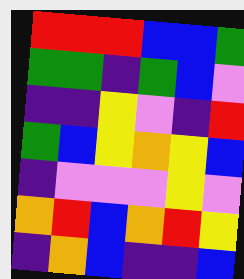[["red", "red", "red", "blue", "blue", "green"], ["green", "green", "indigo", "green", "blue", "violet"], ["indigo", "indigo", "yellow", "violet", "indigo", "red"], ["green", "blue", "yellow", "orange", "yellow", "blue"], ["indigo", "violet", "violet", "violet", "yellow", "violet"], ["orange", "red", "blue", "orange", "red", "yellow"], ["indigo", "orange", "blue", "indigo", "indigo", "blue"]]